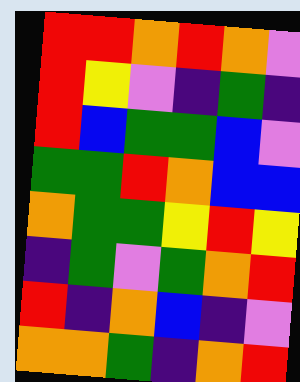[["red", "red", "orange", "red", "orange", "violet"], ["red", "yellow", "violet", "indigo", "green", "indigo"], ["red", "blue", "green", "green", "blue", "violet"], ["green", "green", "red", "orange", "blue", "blue"], ["orange", "green", "green", "yellow", "red", "yellow"], ["indigo", "green", "violet", "green", "orange", "red"], ["red", "indigo", "orange", "blue", "indigo", "violet"], ["orange", "orange", "green", "indigo", "orange", "red"]]